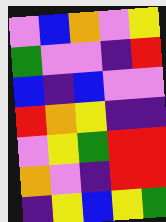[["violet", "blue", "orange", "violet", "yellow"], ["green", "violet", "violet", "indigo", "red"], ["blue", "indigo", "blue", "violet", "violet"], ["red", "orange", "yellow", "indigo", "indigo"], ["violet", "yellow", "green", "red", "red"], ["orange", "violet", "indigo", "red", "red"], ["indigo", "yellow", "blue", "yellow", "green"]]